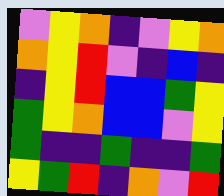[["violet", "yellow", "orange", "indigo", "violet", "yellow", "orange"], ["orange", "yellow", "red", "violet", "indigo", "blue", "indigo"], ["indigo", "yellow", "red", "blue", "blue", "green", "yellow"], ["green", "yellow", "orange", "blue", "blue", "violet", "yellow"], ["green", "indigo", "indigo", "green", "indigo", "indigo", "green"], ["yellow", "green", "red", "indigo", "orange", "violet", "red"]]